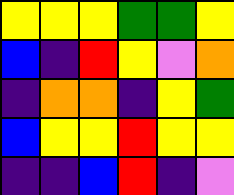[["yellow", "yellow", "yellow", "green", "green", "yellow"], ["blue", "indigo", "red", "yellow", "violet", "orange"], ["indigo", "orange", "orange", "indigo", "yellow", "green"], ["blue", "yellow", "yellow", "red", "yellow", "yellow"], ["indigo", "indigo", "blue", "red", "indigo", "violet"]]